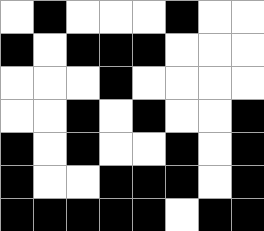[["white", "black", "white", "white", "white", "black", "white", "white"], ["black", "white", "black", "black", "black", "white", "white", "white"], ["white", "white", "white", "black", "white", "white", "white", "white"], ["white", "white", "black", "white", "black", "white", "white", "black"], ["black", "white", "black", "white", "white", "black", "white", "black"], ["black", "white", "white", "black", "black", "black", "white", "black"], ["black", "black", "black", "black", "black", "white", "black", "black"]]